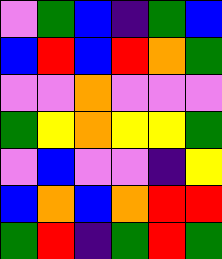[["violet", "green", "blue", "indigo", "green", "blue"], ["blue", "red", "blue", "red", "orange", "green"], ["violet", "violet", "orange", "violet", "violet", "violet"], ["green", "yellow", "orange", "yellow", "yellow", "green"], ["violet", "blue", "violet", "violet", "indigo", "yellow"], ["blue", "orange", "blue", "orange", "red", "red"], ["green", "red", "indigo", "green", "red", "green"]]